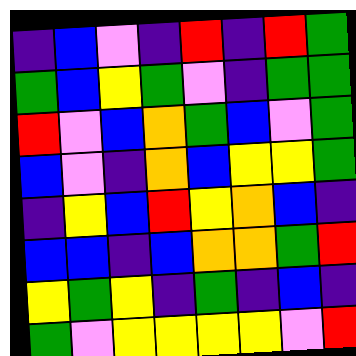[["indigo", "blue", "violet", "indigo", "red", "indigo", "red", "green"], ["green", "blue", "yellow", "green", "violet", "indigo", "green", "green"], ["red", "violet", "blue", "orange", "green", "blue", "violet", "green"], ["blue", "violet", "indigo", "orange", "blue", "yellow", "yellow", "green"], ["indigo", "yellow", "blue", "red", "yellow", "orange", "blue", "indigo"], ["blue", "blue", "indigo", "blue", "orange", "orange", "green", "red"], ["yellow", "green", "yellow", "indigo", "green", "indigo", "blue", "indigo"], ["green", "violet", "yellow", "yellow", "yellow", "yellow", "violet", "red"]]